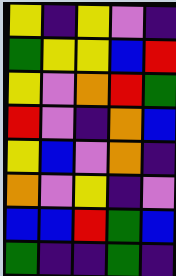[["yellow", "indigo", "yellow", "violet", "indigo"], ["green", "yellow", "yellow", "blue", "red"], ["yellow", "violet", "orange", "red", "green"], ["red", "violet", "indigo", "orange", "blue"], ["yellow", "blue", "violet", "orange", "indigo"], ["orange", "violet", "yellow", "indigo", "violet"], ["blue", "blue", "red", "green", "blue"], ["green", "indigo", "indigo", "green", "indigo"]]